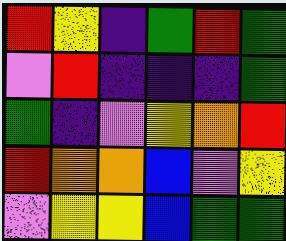[["red", "yellow", "indigo", "green", "red", "green"], ["violet", "red", "indigo", "indigo", "indigo", "green"], ["green", "indigo", "violet", "yellow", "orange", "red"], ["red", "orange", "orange", "blue", "violet", "yellow"], ["violet", "yellow", "yellow", "blue", "green", "green"]]